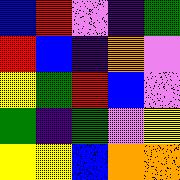[["blue", "red", "violet", "indigo", "green"], ["red", "blue", "indigo", "orange", "violet"], ["yellow", "green", "red", "blue", "violet"], ["green", "indigo", "green", "violet", "yellow"], ["yellow", "yellow", "blue", "orange", "orange"]]